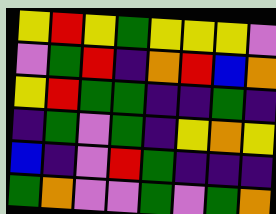[["yellow", "red", "yellow", "green", "yellow", "yellow", "yellow", "violet"], ["violet", "green", "red", "indigo", "orange", "red", "blue", "orange"], ["yellow", "red", "green", "green", "indigo", "indigo", "green", "indigo"], ["indigo", "green", "violet", "green", "indigo", "yellow", "orange", "yellow"], ["blue", "indigo", "violet", "red", "green", "indigo", "indigo", "indigo"], ["green", "orange", "violet", "violet", "green", "violet", "green", "orange"]]